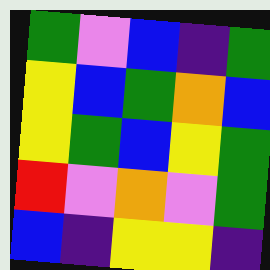[["green", "violet", "blue", "indigo", "green"], ["yellow", "blue", "green", "orange", "blue"], ["yellow", "green", "blue", "yellow", "green"], ["red", "violet", "orange", "violet", "green"], ["blue", "indigo", "yellow", "yellow", "indigo"]]